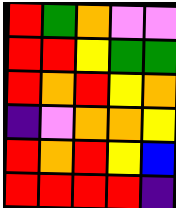[["red", "green", "orange", "violet", "violet"], ["red", "red", "yellow", "green", "green"], ["red", "orange", "red", "yellow", "orange"], ["indigo", "violet", "orange", "orange", "yellow"], ["red", "orange", "red", "yellow", "blue"], ["red", "red", "red", "red", "indigo"]]